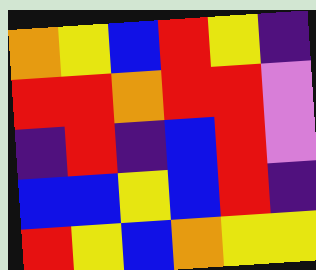[["orange", "yellow", "blue", "red", "yellow", "indigo"], ["red", "red", "orange", "red", "red", "violet"], ["indigo", "red", "indigo", "blue", "red", "violet"], ["blue", "blue", "yellow", "blue", "red", "indigo"], ["red", "yellow", "blue", "orange", "yellow", "yellow"]]